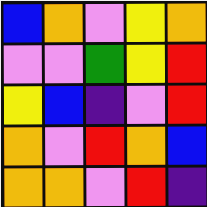[["blue", "orange", "violet", "yellow", "orange"], ["violet", "violet", "green", "yellow", "red"], ["yellow", "blue", "indigo", "violet", "red"], ["orange", "violet", "red", "orange", "blue"], ["orange", "orange", "violet", "red", "indigo"]]